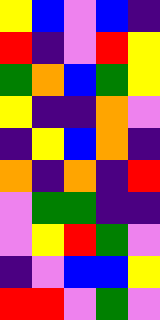[["yellow", "blue", "violet", "blue", "indigo"], ["red", "indigo", "violet", "red", "yellow"], ["green", "orange", "blue", "green", "yellow"], ["yellow", "indigo", "indigo", "orange", "violet"], ["indigo", "yellow", "blue", "orange", "indigo"], ["orange", "indigo", "orange", "indigo", "red"], ["violet", "green", "green", "indigo", "indigo"], ["violet", "yellow", "red", "green", "violet"], ["indigo", "violet", "blue", "blue", "yellow"], ["red", "red", "violet", "green", "violet"]]